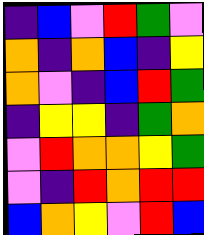[["indigo", "blue", "violet", "red", "green", "violet"], ["orange", "indigo", "orange", "blue", "indigo", "yellow"], ["orange", "violet", "indigo", "blue", "red", "green"], ["indigo", "yellow", "yellow", "indigo", "green", "orange"], ["violet", "red", "orange", "orange", "yellow", "green"], ["violet", "indigo", "red", "orange", "red", "red"], ["blue", "orange", "yellow", "violet", "red", "blue"]]